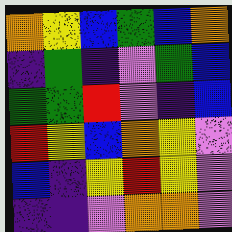[["orange", "yellow", "blue", "green", "blue", "orange"], ["indigo", "green", "indigo", "violet", "green", "blue"], ["green", "green", "red", "violet", "indigo", "blue"], ["red", "yellow", "blue", "orange", "yellow", "violet"], ["blue", "indigo", "yellow", "red", "yellow", "violet"], ["indigo", "indigo", "violet", "orange", "orange", "violet"]]